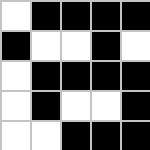[["white", "black", "black", "black", "black"], ["black", "white", "white", "black", "white"], ["white", "black", "black", "black", "black"], ["white", "black", "white", "white", "black"], ["white", "white", "black", "black", "black"]]